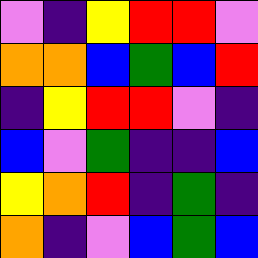[["violet", "indigo", "yellow", "red", "red", "violet"], ["orange", "orange", "blue", "green", "blue", "red"], ["indigo", "yellow", "red", "red", "violet", "indigo"], ["blue", "violet", "green", "indigo", "indigo", "blue"], ["yellow", "orange", "red", "indigo", "green", "indigo"], ["orange", "indigo", "violet", "blue", "green", "blue"]]